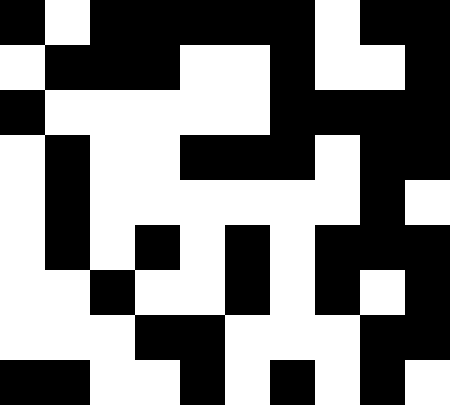[["black", "white", "black", "black", "black", "black", "black", "white", "black", "black"], ["white", "black", "black", "black", "white", "white", "black", "white", "white", "black"], ["black", "white", "white", "white", "white", "white", "black", "black", "black", "black"], ["white", "black", "white", "white", "black", "black", "black", "white", "black", "black"], ["white", "black", "white", "white", "white", "white", "white", "white", "black", "white"], ["white", "black", "white", "black", "white", "black", "white", "black", "black", "black"], ["white", "white", "black", "white", "white", "black", "white", "black", "white", "black"], ["white", "white", "white", "black", "black", "white", "white", "white", "black", "black"], ["black", "black", "white", "white", "black", "white", "black", "white", "black", "white"]]